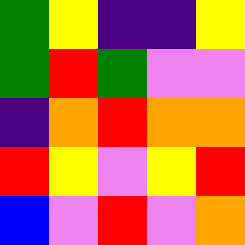[["green", "yellow", "indigo", "indigo", "yellow"], ["green", "red", "green", "violet", "violet"], ["indigo", "orange", "red", "orange", "orange"], ["red", "yellow", "violet", "yellow", "red"], ["blue", "violet", "red", "violet", "orange"]]